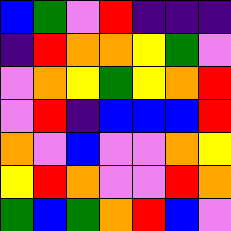[["blue", "green", "violet", "red", "indigo", "indigo", "indigo"], ["indigo", "red", "orange", "orange", "yellow", "green", "violet"], ["violet", "orange", "yellow", "green", "yellow", "orange", "red"], ["violet", "red", "indigo", "blue", "blue", "blue", "red"], ["orange", "violet", "blue", "violet", "violet", "orange", "yellow"], ["yellow", "red", "orange", "violet", "violet", "red", "orange"], ["green", "blue", "green", "orange", "red", "blue", "violet"]]